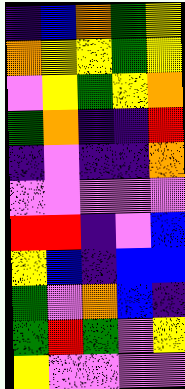[["indigo", "blue", "orange", "green", "yellow"], ["orange", "yellow", "yellow", "green", "yellow"], ["violet", "yellow", "green", "yellow", "orange"], ["green", "orange", "indigo", "indigo", "red"], ["indigo", "violet", "indigo", "indigo", "orange"], ["violet", "violet", "violet", "violet", "violet"], ["red", "red", "indigo", "violet", "blue"], ["yellow", "blue", "indigo", "blue", "blue"], ["green", "violet", "orange", "blue", "indigo"], ["green", "red", "green", "violet", "yellow"], ["yellow", "violet", "violet", "violet", "violet"]]